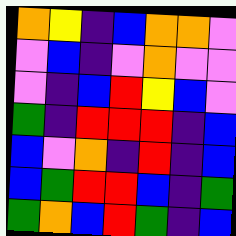[["orange", "yellow", "indigo", "blue", "orange", "orange", "violet"], ["violet", "blue", "indigo", "violet", "orange", "violet", "violet"], ["violet", "indigo", "blue", "red", "yellow", "blue", "violet"], ["green", "indigo", "red", "red", "red", "indigo", "blue"], ["blue", "violet", "orange", "indigo", "red", "indigo", "blue"], ["blue", "green", "red", "red", "blue", "indigo", "green"], ["green", "orange", "blue", "red", "green", "indigo", "blue"]]